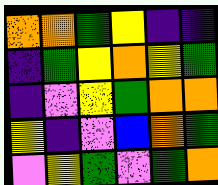[["orange", "orange", "green", "yellow", "indigo", "indigo"], ["indigo", "green", "yellow", "orange", "yellow", "green"], ["indigo", "violet", "yellow", "green", "orange", "orange"], ["yellow", "indigo", "violet", "blue", "orange", "green"], ["violet", "yellow", "green", "violet", "green", "orange"]]